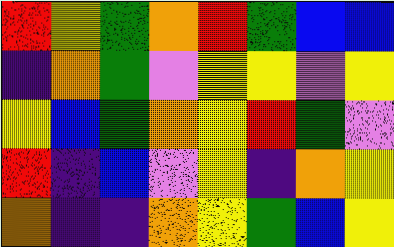[["red", "yellow", "green", "orange", "red", "green", "blue", "blue"], ["indigo", "orange", "green", "violet", "yellow", "yellow", "violet", "yellow"], ["yellow", "blue", "green", "orange", "yellow", "red", "green", "violet"], ["red", "indigo", "blue", "violet", "yellow", "indigo", "orange", "yellow"], ["orange", "indigo", "indigo", "orange", "yellow", "green", "blue", "yellow"]]